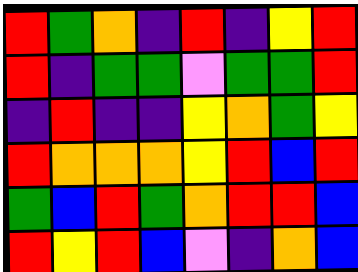[["red", "green", "orange", "indigo", "red", "indigo", "yellow", "red"], ["red", "indigo", "green", "green", "violet", "green", "green", "red"], ["indigo", "red", "indigo", "indigo", "yellow", "orange", "green", "yellow"], ["red", "orange", "orange", "orange", "yellow", "red", "blue", "red"], ["green", "blue", "red", "green", "orange", "red", "red", "blue"], ["red", "yellow", "red", "blue", "violet", "indigo", "orange", "blue"]]